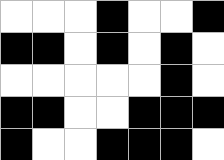[["white", "white", "white", "black", "white", "white", "black"], ["black", "black", "white", "black", "white", "black", "white"], ["white", "white", "white", "white", "white", "black", "white"], ["black", "black", "white", "white", "black", "black", "black"], ["black", "white", "white", "black", "black", "black", "white"]]